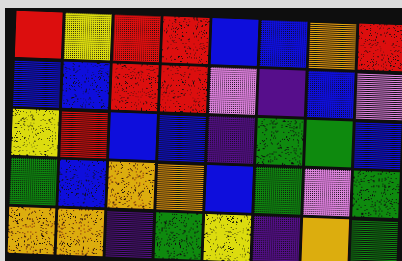[["red", "yellow", "red", "red", "blue", "blue", "orange", "red"], ["blue", "blue", "red", "red", "violet", "indigo", "blue", "violet"], ["yellow", "red", "blue", "blue", "indigo", "green", "green", "blue"], ["green", "blue", "orange", "orange", "blue", "green", "violet", "green"], ["orange", "orange", "indigo", "green", "yellow", "indigo", "orange", "green"]]